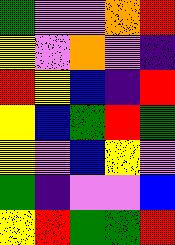[["green", "violet", "violet", "orange", "red"], ["yellow", "violet", "orange", "violet", "indigo"], ["red", "yellow", "blue", "indigo", "red"], ["yellow", "blue", "green", "red", "green"], ["yellow", "violet", "blue", "yellow", "violet"], ["green", "indigo", "violet", "violet", "blue"], ["yellow", "red", "green", "green", "red"]]